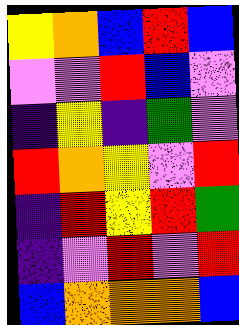[["yellow", "orange", "blue", "red", "blue"], ["violet", "violet", "red", "blue", "violet"], ["indigo", "yellow", "indigo", "green", "violet"], ["red", "orange", "yellow", "violet", "red"], ["indigo", "red", "yellow", "red", "green"], ["indigo", "violet", "red", "violet", "red"], ["blue", "orange", "orange", "orange", "blue"]]